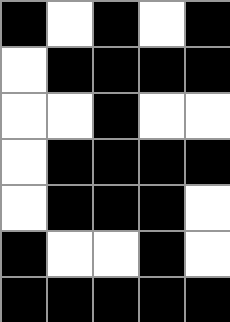[["black", "white", "black", "white", "black"], ["white", "black", "black", "black", "black"], ["white", "white", "black", "white", "white"], ["white", "black", "black", "black", "black"], ["white", "black", "black", "black", "white"], ["black", "white", "white", "black", "white"], ["black", "black", "black", "black", "black"]]